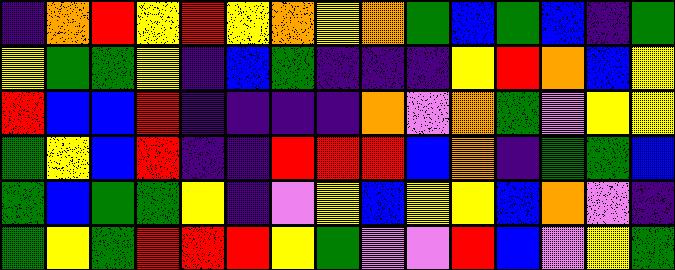[["indigo", "orange", "red", "yellow", "red", "yellow", "orange", "yellow", "orange", "green", "blue", "green", "blue", "indigo", "green"], ["yellow", "green", "green", "yellow", "indigo", "blue", "green", "indigo", "indigo", "indigo", "yellow", "red", "orange", "blue", "yellow"], ["red", "blue", "blue", "red", "indigo", "indigo", "indigo", "indigo", "orange", "violet", "orange", "green", "violet", "yellow", "yellow"], ["green", "yellow", "blue", "red", "indigo", "indigo", "red", "red", "red", "blue", "orange", "indigo", "green", "green", "blue"], ["green", "blue", "green", "green", "yellow", "indigo", "violet", "yellow", "blue", "yellow", "yellow", "blue", "orange", "violet", "indigo"], ["green", "yellow", "green", "red", "red", "red", "yellow", "green", "violet", "violet", "red", "blue", "violet", "yellow", "green"]]